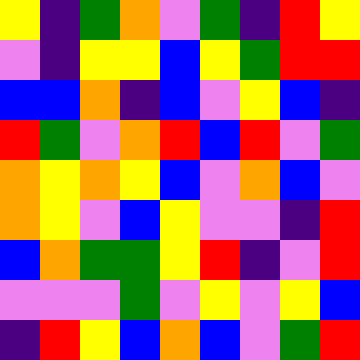[["yellow", "indigo", "green", "orange", "violet", "green", "indigo", "red", "yellow"], ["violet", "indigo", "yellow", "yellow", "blue", "yellow", "green", "red", "red"], ["blue", "blue", "orange", "indigo", "blue", "violet", "yellow", "blue", "indigo"], ["red", "green", "violet", "orange", "red", "blue", "red", "violet", "green"], ["orange", "yellow", "orange", "yellow", "blue", "violet", "orange", "blue", "violet"], ["orange", "yellow", "violet", "blue", "yellow", "violet", "violet", "indigo", "red"], ["blue", "orange", "green", "green", "yellow", "red", "indigo", "violet", "red"], ["violet", "violet", "violet", "green", "violet", "yellow", "violet", "yellow", "blue"], ["indigo", "red", "yellow", "blue", "orange", "blue", "violet", "green", "red"]]